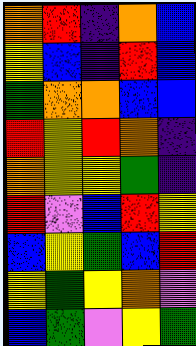[["orange", "red", "indigo", "orange", "blue"], ["yellow", "blue", "indigo", "red", "blue"], ["green", "orange", "orange", "blue", "blue"], ["red", "yellow", "red", "orange", "indigo"], ["orange", "yellow", "yellow", "green", "indigo"], ["red", "violet", "blue", "red", "yellow"], ["blue", "yellow", "green", "blue", "red"], ["yellow", "green", "yellow", "orange", "violet"], ["blue", "green", "violet", "yellow", "green"]]